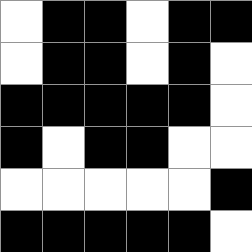[["white", "black", "black", "white", "black", "black"], ["white", "black", "black", "white", "black", "white"], ["black", "black", "black", "black", "black", "white"], ["black", "white", "black", "black", "white", "white"], ["white", "white", "white", "white", "white", "black"], ["black", "black", "black", "black", "black", "white"]]